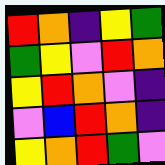[["red", "orange", "indigo", "yellow", "green"], ["green", "yellow", "violet", "red", "orange"], ["yellow", "red", "orange", "violet", "indigo"], ["violet", "blue", "red", "orange", "indigo"], ["yellow", "orange", "red", "green", "violet"]]